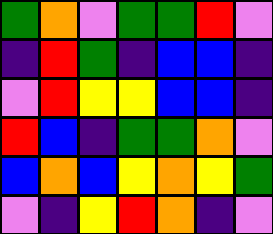[["green", "orange", "violet", "green", "green", "red", "violet"], ["indigo", "red", "green", "indigo", "blue", "blue", "indigo"], ["violet", "red", "yellow", "yellow", "blue", "blue", "indigo"], ["red", "blue", "indigo", "green", "green", "orange", "violet"], ["blue", "orange", "blue", "yellow", "orange", "yellow", "green"], ["violet", "indigo", "yellow", "red", "orange", "indigo", "violet"]]